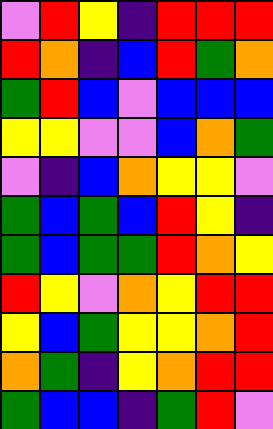[["violet", "red", "yellow", "indigo", "red", "red", "red"], ["red", "orange", "indigo", "blue", "red", "green", "orange"], ["green", "red", "blue", "violet", "blue", "blue", "blue"], ["yellow", "yellow", "violet", "violet", "blue", "orange", "green"], ["violet", "indigo", "blue", "orange", "yellow", "yellow", "violet"], ["green", "blue", "green", "blue", "red", "yellow", "indigo"], ["green", "blue", "green", "green", "red", "orange", "yellow"], ["red", "yellow", "violet", "orange", "yellow", "red", "red"], ["yellow", "blue", "green", "yellow", "yellow", "orange", "red"], ["orange", "green", "indigo", "yellow", "orange", "red", "red"], ["green", "blue", "blue", "indigo", "green", "red", "violet"]]